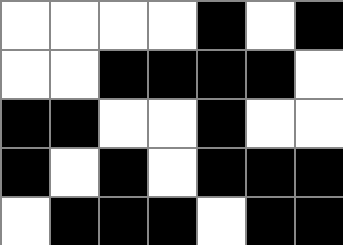[["white", "white", "white", "white", "black", "white", "black"], ["white", "white", "black", "black", "black", "black", "white"], ["black", "black", "white", "white", "black", "white", "white"], ["black", "white", "black", "white", "black", "black", "black"], ["white", "black", "black", "black", "white", "black", "black"]]